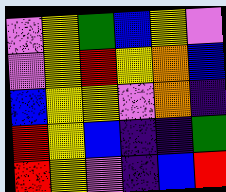[["violet", "yellow", "green", "blue", "yellow", "violet"], ["violet", "yellow", "red", "yellow", "orange", "blue"], ["blue", "yellow", "yellow", "violet", "orange", "indigo"], ["red", "yellow", "blue", "indigo", "indigo", "green"], ["red", "yellow", "violet", "indigo", "blue", "red"]]